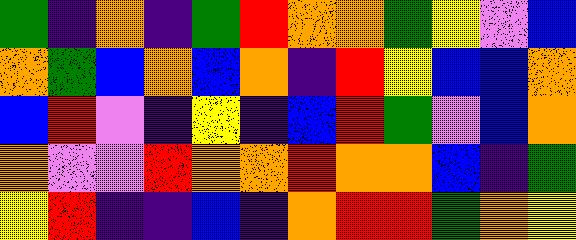[["green", "indigo", "orange", "indigo", "green", "red", "orange", "orange", "green", "yellow", "violet", "blue"], ["orange", "green", "blue", "orange", "blue", "orange", "indigo", "red", "yellow", "blue", "blue", "orange"], ["blue", "red", "violet", "indigo", "yellow", "indigo", "blue", "red", "green", "violet", "blue", "orange"], ["orange", "violet", "violet", "red", "orange", "orange", "red", "orange", "orange", "blue", "indigo", "green"], ["yellow", "red", "indigo", "indigo", "blue", "indigo", "orange", "red", "red", "green", "orange", "yellow"]]